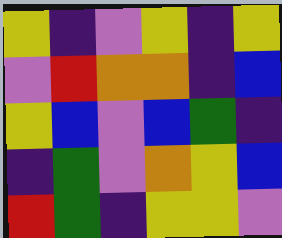[["yellow", "indigo", "violet", "yellow", "indigo", "yellow"], ["violet", "red", "orange", "orange", "indigo", "blue"], ["yellow", "blue", "violet", "blue", "green", "indigo"], ["indigo", "green", "violet", "orange", "yellow", "blue"], ["red", "green", "indigo", "yellow", "yellow", "violet"]]